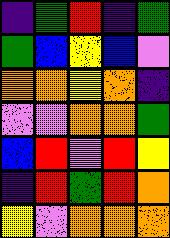[["indigo", "green", "red", "indigo", "green"], ["green", "blue", "yellow", "blue", "violet"], ["orange", "orange", "yellow", "orange", "indigo"], ["violet", "violet", "orange", "orange", "green"], ["blue", "red", "violet", "red", "yellow"], ["indigo", "red", "green", "red", "orange"], ["yellow", "violet", "orange", "orange", "orange"]]